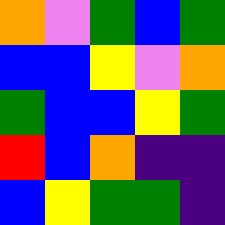[["orange", "violet", "green", "blue", "green"], ["blue", "blue", "yellow", "violet", "orange"], ["green", "blue", "blue", "yellow", "green"], ["red", "blue", "orange", "indigo", "indigo"], ["blue", "yellow", "green", "green", "indigo"]]